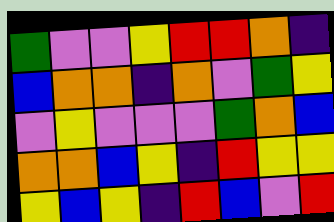[["green", "violet", "violet", "yellow", "red", "red", "orange", "indigo"], ["blue", "orange", "orange", "indigo", "orange", "violet", "green", "yellow"], ["violet", "yellow", "violet", "violet", "violet", "green", "orange", "blue"], ["orange", "orange", "blue", "yellow", "indigo", "red", "yellow", "yellow"], ["yellow", "blue", "yellow", "indigo", "red", "blue", "violet", "red"]]